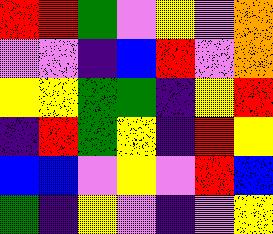[["red", "red", "green", "violet", "yellow", "violet", "orange"], ["violet", "violet", "indigo", "blue", "red", "violet", "orange"], ["yellow", "yellow", "green", "green", "indigo", "yellow", "red"], ["indigo", "red", "green", "yellow", "indigo", "red", "yellow"], ["blue", "blue", "violet", "yellow", "violet", "red", "blue"], ["green", "indigo", "yellow", "violet", "indigo", "violet", "yellow"]]